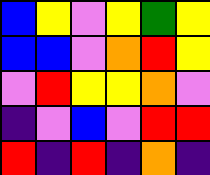[["blue", "yellow", "violet", "yellow", "green", "yellow"], ["blue", "blue", "violet", "orange", "red", "yellow"], ["violet", "red", "yellow", "yellow", "orange", "violet"], ["indigo", "violet", "blue", "violet", "red", "red"], ["red", "indigo", "red", "indigo", "orange", "indigo"]]